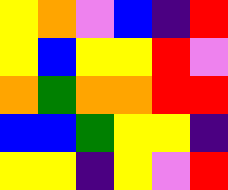[["yellow", "orange", "violet", "blue", "indigo", "red"], ["yellow", "blue", "yellow", "yellow", "red", "violet"], ["orange", "green", "orange", "orange", "red", "red"], ["blue", "blue", "green", "yellow", "yellow", "indigo"], ["yellow", "yellow", "indigo", "yellow", "violet", "red"]]